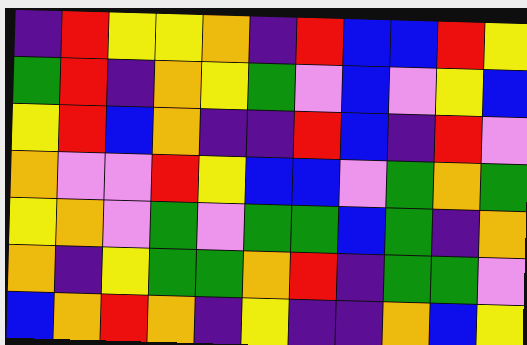[["indigo", "red", "yellow", "yellow", "orange", "indigo", "red", "blue", "blue", "red", "yellow"], ["green", "red", "indigo", "orange", "yellow", "green", "violet", "blue", "violet", "yellow", "blue"], ["yellow", "red", "blue", "orange", "indigo", "indigo", "red", "blue", "indigo", "red", "violet"], ["orange", "violet", "violet", "red", "yellow", "blue", "blue", "violet", "green", "orange", "green"], ["yellow", "orange", "violet", "green", "violet", "green", "green", "blue", "green", "indigo", "orange"], ["orange", "indigo", "yellow", "green", "green", "orange", "red", "indigo", "green", "green", "violet"], ["blue", "orange", "red", "orange", "indigo", "yellow", "indigo", "indigo", "orange", "blue", "yellow"]]